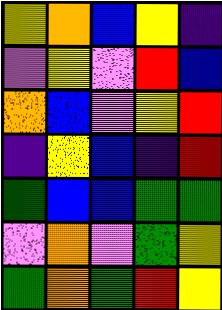[["yellow", "orange", "blue", "yellow", "indigo"], ["violet", "yellow", "violet", "red", "blue"], ["orange", "blue", "violet", "yellow", "red"], ["indigo", "yellow", "blue", "indigo", "red"], ["green", "blue", "blue", "green", "green"], ["violet", "orange", "violet", "green", "yellow"], ["green", "orange", "green", "red", "yellow"]]